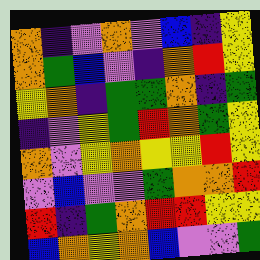[["orange", "indigo", "violet", "orange", "violet", "blue", "indigo", "yellow"], ["orange", "green", "blue", "violet", "indigo", "orange", "red", "yellow"], ["yellow", "orange", "indigo", "green", "green", "orange", "indigo", "green"], ["indigo", "violet", "yellow", "green", "red", "orange", "green", "yellow"], ["orange", "violet", "yellow", "orange", "yellow", "yellow", "red", "yellow"], ["violet", "blue", "violet", "violet", "green", "orange", "orange", "red"], ["red", "indigo", "green", "orange", "red", "red", "yellow", "yellow"], ["blue", "orange", "yellow", "orange", "blue", "violet", "violet", "green"]]